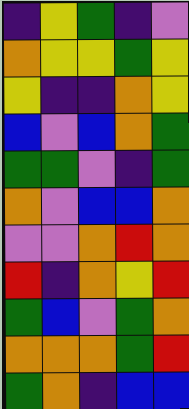[["indigo", "yellow", "green", "indigo", "violet"], ["orange", "yellow", "yellow", "green", "yellow"], ["yellow", "indigo", "indigo", "orange", "yellow"], ["blue", "violet", "blue", "orange", "green"], ["green", "green", "violet", "indigo", "green"], ["orange", "violet", "blue", "blue", "orange"], ["violet", "violet", "orange", "red", "orange"], ["red", "indigo", "orange", "yellow", "red"], ["green", "blue", "violet", "green", "orange"], ["orange", "orange", "orange", "green", "red"], ["green", "orange", "indigo", "blue", "blue"]]